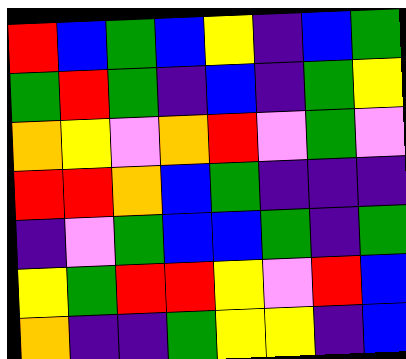[["red", "blue", "green", "blue", "yellow", "indigo", "blue", "green"], ["green", "red", "green", "indigo", "blue", "indigo", "green", "yellow"], ["orange", "yellow", "violet", "orange", "red", "violet", "green", "violet"], ["red", "red", "orange", "blue", "green", "indigo", "indigo", "indigo"], ["indigo", "violet", "green", "blue", "blue", "green", "indigo", "green"], ["yellow", "green", "red", "red", "yellow", "violet", "red", "blue"], ["orange", "indigo", "indigo", "green", "yellow", "yellow", "indigo", "blue"]]